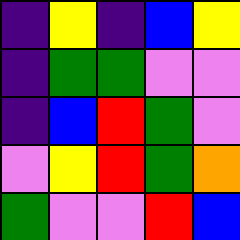[["indigo", "yellow", "indigo", "blue", "yellow"], ["indigo", "green", "green", "violet", "violet"], ["indigo", "blue", "red", "green", "violet"], ["violet", "yellow", "red", "green", "orange"], ["green", "violet", "violet", "red", "blue"]]